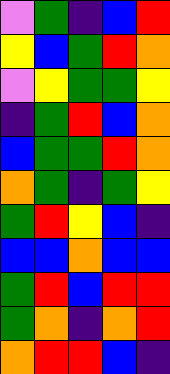[["violet", "green", "indigo", "blue", "red"], ["yellow", "blue", "green", "red", "orange"], ["violet", "yellow", "green", "green", "yellow"], ["indigo", "green", "red", "blue", "orange"], ["blue", "green", "green", "red", "orange"], ["orange", "green", "indigo", "green", "yellow"], ["green", "red", "yellow", "blue", "indigo"], ["blue", "blue", "orange", "blue", "blue"], ["green", "red", "blue", "red", "red"], ["green", "orange", "indigo", "orange", "red"], ["orange", "red", "red", "blue", "indigo"]]